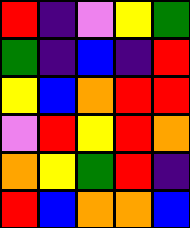[["red", "indigo", "violet", "yellow", "green"], ["green", "indigo", "blue", "indigo", "red"], ["yellow", "blue", "orange", "red", "red"], ["violet", "red", "yellow", "red", "orange"], ["orange", "yellow", "green", "red", "indigo"], ["red", "blue", "orange", "orange", "blue"]]